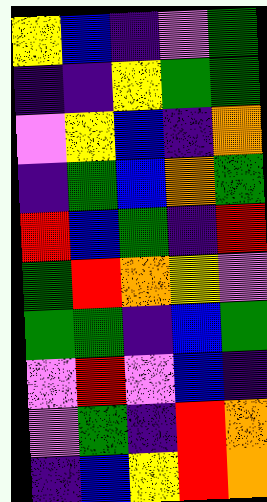[["yellow", "blue", "indigo", "violet", "green"], ["indigo", "indigo", "yellow", "green", "green"], ["violet", "yellow", "blue", "indigo", "orange"], ["indigo", "green", "blue", "orange", "green"], ["red", "blue", "green", "indigo", "red"], ["green", "red", "orange", "yellow", "violet"], ["green", "green", "indigo", "blue", "green"], ["violet", "red", "violet", "blue", "indigo"], ["violet", "green", "indigo", "red", "orange"], ["indigo", "blue", "yellow", "red", "orange"]]